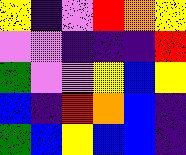[["yellow", "indigo", "violet", "red", "orange", "yellow"], ["violet", "violet", "indigo", "indigo", "indigo", "red"], ["green", "violet", "violet", "yellow", "blue", "yellow"], ["blue", "indigo", "red", "orange", "blue", "indigo"], ["green", "blue", "yellow", "blue", "blue", "indigo"]]